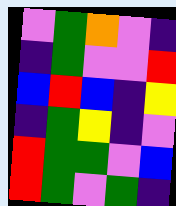[["violet", "green", "orange", "violet", "indigo"], ["indigo", "green", "violet", "violet", "red"], ["blue", "red", "blue", "indigo", "yellow"], ["indigo", "green", "yellow", "indigo", "violet"], ["red", "green", "green", "violet", "blue"], ["red", "green", "violet", "green", "indigo"]]